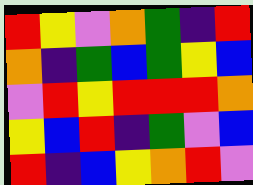[["red", "yellow", "violet", "orange", "green", "indigo", "red"], ["orange", "indigo", "green", "blue", "green", "yellow", "blue"], ["violet", "red", "yellow", "red", "red", "red", "orange"], ["yellow", "blue", "red", "indigo", "green", "violet", "blue"], ["red", "indigo", "blue", "yellow", "orange", "red", "violet"]]